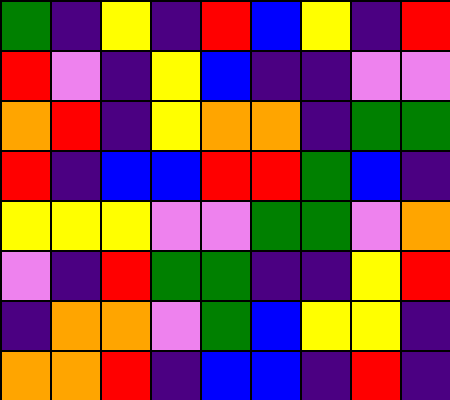[["green", "indigo", "yellow", "indigo", "red", "blue", "yellow", "indigo", "red"], ["red", "violet", "indigo", "yellow", "blue", "indigo", "indigo", "violet", "violet"], ["orange", "red", "indigo", "yellow", "orange", "orange", "indigo", "green", "green"], ["red", "indigo", "blue", "blue", "red", "red", "green", "blue", "indigo"], ["yellow", "yellow", "yellow", "violet", "violet", "green", "green", "violet", "orange"], ["violet", "indigo", "red", "green", "green", "indigo", "indigo", "yellow", "red"], ["indigo", "orange", "orange", "violet", "green", "blue", "yellow", "yellow", "indigo"], ["orange", "orange", "red", "indigo", "blue", "blue", "indigo", "red", "indigo"]]